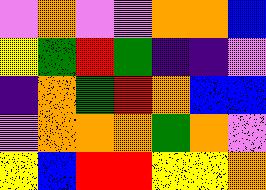[["violet", "orange", "violet", "violet", "orange", "orange", "blue"], ["yellow", "green", "red", "green", "indigo", "indigo", "violet"], ["indigo", "orange", "green", "red", "orange", "blue", "blue"], ["violet", "orange", "orange", "orange", "green", "orange", "violet"], ["yellow", "blue", "red", "red", "yellow", "yellow", "orange"]]